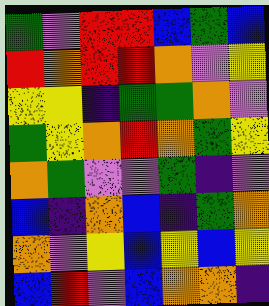[["green", "violet", "red", "red", "blue", "green", "blue"], ["red", "orange", "red", "red", "orange", "violet", "yellow"], ["yellow", "yellow", "indigo", "green", "green", "orange", "violet"], ["green", "yellow", "orange", "red", "orange", "green", "yellow"], ["orange", "green", "violet", "violet", "green", "indigo", "violet"], ["blue", "indigo", "orange", "blue", "indigo", "green", "orange"], ["orange", "violet", "yellow", "blue", "yellow", "blue", "yellow"], ["blue", "red", "violet", "blue", "orange", "orange", "indigo"]]